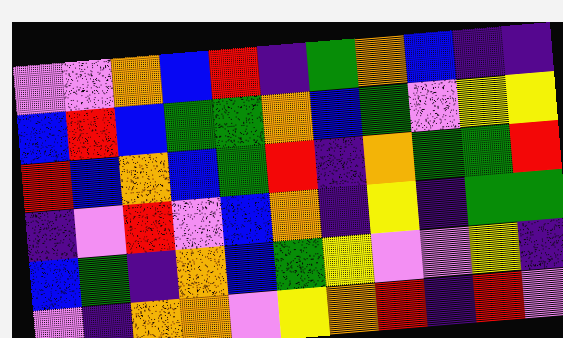[["violet", "violet", "orange", "blue", "red", "indigo", "green", "orange", "blue", "indigo", "indigo"], ["blue", "red", "blue", "green", "green", "orange", "blue", "green", "violet", "yellow", "yellow"], ["red", "blue", "orange", "blue", "green", "red", "indigo", "orange", "green", "green", "red"], ["indigo", "violet", "red", "violet", "blue", "orange", "indigo", "yellow", "indigo", "green", "green"], ["blue", "green", "indigo", "orange", "blue", "green", "yellow", "violet", "violet", "yellow", "indigo"], ["violet", "indigo", "orange", "orange", "violet", "yellow", "orange", "red", "indigo", "red", "violet"]]